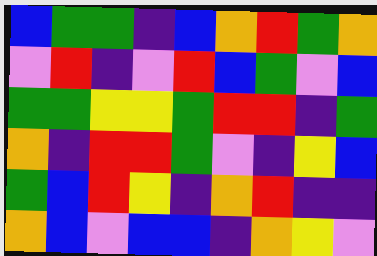[["blue", "green", "green", "indigo", "blue", "orange", "red", "green", "orange"], ["violet", "red", "indigo", "violet", "red", "blue", "green", "violet", "blue"], ["green", "green", "yellow", "yellow", "green", "red", "red", "indigo", "green"], ["orange", "indigo", "red", "red", "green", "violet", "indigo", "yellow", "blue"], ["green", "blue", "red", "yellow", "indigo", "orange", "red", "indigo", "indigo"], ["orange", "blue", "violet", "blue", "blue", "indigo", "orange", "yellow", "violet"]]